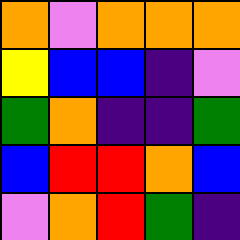[["orange", "violet", "orange", "orange", "orange"], ["yellow", "blue", "blue", "indigo", "violet"], ["green", "orange", "indigo", "indigo", "green"], ["blue", "red", "red", "orange", "blue"], ["violet", "orange", "red", "green", "indigo"]]